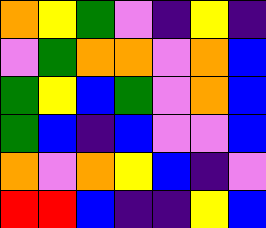[["orange", "yellow", "green", "violet", "indigo", "yellow", "indigo"], ["violet", "green", "orange", "orange", "violet", "orange", "blue"], ["green", "yellow", "blue", "green", "violet", "orange", "blue"], ["green", "blue", "indigo", "blue", "violet", "violet", "blue"], ["orange", "violet", "orange", "yellow", "blue", "indigo", "violet"], ["red", "red", "blue", "indigo", "indigo", "yellow", "blue"]]